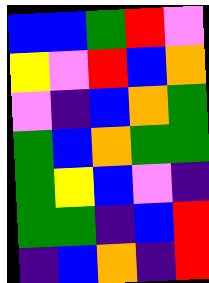[["blue", "blue", "green", "red", "violet"], ["yellow", "violet", "red", "blue", "orange"], ["violet", "indigo", "blue", "orange", "green"], ["green", "blue", "orange", "green", "green"], ["green", "yellow", "blue", "violet", "indigo"], ["green", "green", "indigo", "blue", "red"], ["indigo", "blue", "orange", "indigo", "red"]]